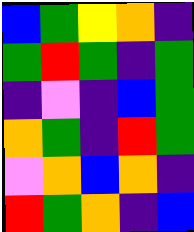[["blue", "green", "yellow", "orange", "indigo"], ["green", "red", "green", "indigo", "green"], ["indigo", "violet", "indigo", "blue", "green"], ["orange", "green", "indigo", "red", "green"], ["violet", "orange", "blue", "orange", "indigo"], ["red", "green", "orange", "indigo", "blue"]]